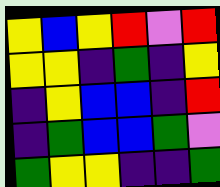[["yellow", "blue", "yellow", "red", "violet", "red"], ["yellow", "yellow", "indigo", "green", "indigo", "yellow"], ["indigo", "yellow", "blue", "blue", "indigo", "red"], ["indigo", "green", "blue", "blue", "green", "violet"], ["green", "yellow", "yellow", "indigo", "indigo", "green"]]